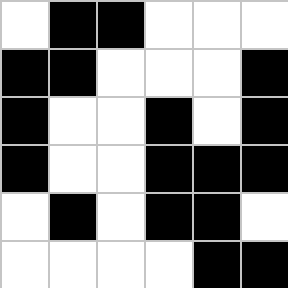[["white", "black", "black", "white", "white", "white"], ["black", "black", "white", "white", "white", "black"], ["black", "white", "white", "black", "white", "black"], ["black", "white", "white", "black", "black", "black"], ["white", "black", "white", "black", "black", "white"], ["white", "white", "white", "white", "black", "black"]]